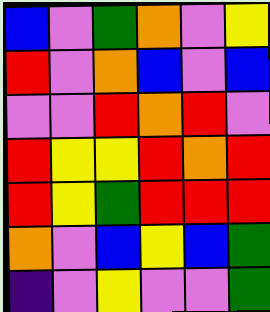[["blue", "violet", "green", "orange", "violet", "yellow"], ["red", "violet", "orange", "blue", "violet", "blue"], ["violet", "violet", "red", "orange", "red", "violet"], ["red", "yellow", "yellow", "red", "orange", "red"], ["red", "yellow", "green", "red", "red", "red"], ["orange", "violet", "blue", "yellow", "blue", "green"], ["indigo", "violet", "yellow", "violet", "violet", "green"]]